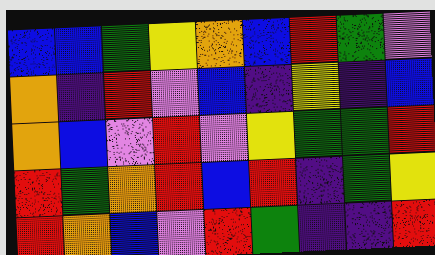[["blue", "blue", "green", "yellow", "orange", "blue", "red", "green", "violet"], ["orange", "indigo", "red", "violet", "blue", "indigo", "yellow", "indigo", "blue"], ["orange", "blue", "violet", "red", "violet", "yellow", "green", "green", "red"], ["red", "green", "orange", "red", "blue", "red", "indigo", "green", "yellow"], ["red", "orange", "blue", "violet", "red", "green", "indigo", "indigo", "red"]]